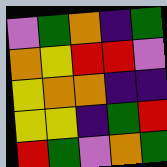[["violet", "green", "orange", "indigo", "green"], ["orange", "yellow", "red", "red", "violet"], ["yellow", "orange", "orange", "indigo", "indigo"], ["yellow", "yellow", "indigo", "green", "red"], ["red", "green", "violet", "orange", "green"]]